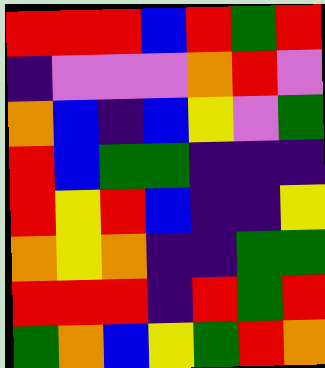[["red", "red", "red", "blue", "red", "green", "red"], ["indigo", "violet", "violet", "violet", "orange", "red", "violet"], ["orange", "blue", "indigo", "blue", "yellow", "violet", "green"], ["red", "blue", "green", "green", "indigo", "indigo", "indigo"], ["red", "yellow", "red", "blue", "indigo", "indigo", "yellow"], ["orange", "yellow", "orange", "indigo", "indigo", "green", "green"], ["red", "red", "red", "indigo", "red", "green", "red"], ["green", "orange", "blue", "yellow", "green", "red", "orange"]]